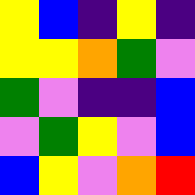[["yellow", "blue", "indigo", "yellow", "indigo"], ["yellow", "yellow", "orange", "green", "violet"], ["green", "violet", "indigo", "indigo", "blue"], ["violet", "green", "yellow", "violet", "blue"], ["blue", "yellow", "violet", "orange", "red"]]